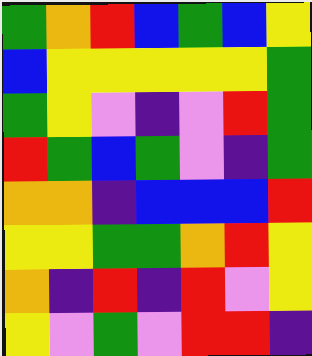[["green", "orange", "red", "blue", "green", "blue", "yellow"], ["blue", "yellow", "yellow", "yellow", "yellow", "yellow", "green"], ["green", "yellow", "violet", "indigo", "violet", "red", "green"], ["red", "green", "blue", "green", "violet", "indigo", "green"], ["orange", "orange", "indigo", "blue", "blue", "blue", "red"], ["yellow", "yellow", "green", "green", "orange", "red", "yellow"], ["orange", "indigo", "red", "indigo", "red", "violet", "yellow"], ["yellow", "violet", "green", "violet", "red", "red", "indigo"]]